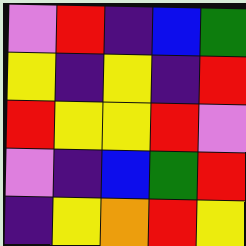[["violet", "red", "indigo", "blue", "green"], ["yellow", "indigo", "yellow", "indigo", "red"], ["red", "yellow", "yellow", "red", "violet"], ["violet", "indigo", "blue", "green", "red"], ["indigo", "yellow", "orange", "red", "yellow"]]